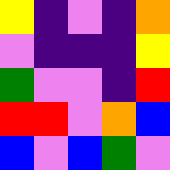[["yellow", "indigo", "violet", "indigo", "orange"], ["violet", "indigo", "indigo", "indigo", "yellow"], ["green", "violet", "violet", "indigo", "red"], ["red", "red", "violet", "orange", "blue"], ["blue", "violet", "blue", "green", "violet"]]